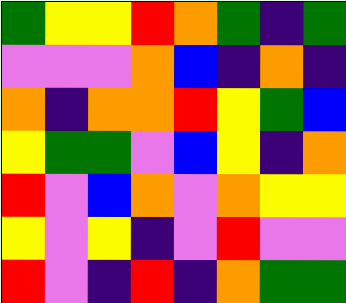[["green", "yellow", "yellow", "red", "orange", "green", "indigo", "green"], ["violet", "violet", "violet", "orange", "blue", "indigo", "orange", "indigo"], ["orange", "indigo", "orange", "orange", "red", "yellow", "green", "blue"], ["yellow", "green", "green", "violet", "blue", "yellow", "indigo", "orange"], ["red", "violet", "blue", "orange", "violet", "orange", "yellow", "yellow"], ["yellow", "violet", "yellow", "indigo", "violet", "red", "violet", "violet"], ["red", "violet", "indigo", "red", "indigo", "orange", "green", "green"]]